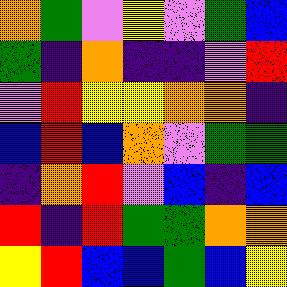[["orange", "green", "violet", "yellow", "violet", "green", "blue"], ["green", "indigo", "orange", "indigo", "indigo", "violet", "red"], ["violet", "red", "yellow", "yellow", "orange", "orange", "indigo"], ["blue", "red", "blue", "orange", "violet", "green", "green"], ["indigo", "orange", "red", "violet", "blue", "indigo", "blue"], ["red", "indigo", "red", "green", "green", "orange", "orange"], ["yellow", "red", "blue", "blue", "green", "blue", "yellow"]]